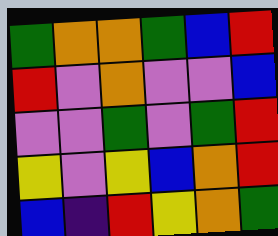[["green", "orange", "orange", "green", "blue", "red"], ["red", "violet", "orange", "violet", "violet", "blue"], ["violet", "violet", "green", "violet", "green", "red"], ["yellow", "violet", "yellow", "blue", "orange", "red"], ["blue", "indigo", "red", "yellow", "orange", "green"]]